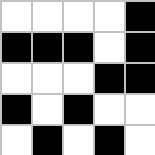[["white", "white", "white", "white", "black"], ["black", "black", "black", "white", "black"], ["white", "white", "white", "black", "black"], ["black", "white", "black", "white", "white"], ["white", "black", "white", "black", "white"]]